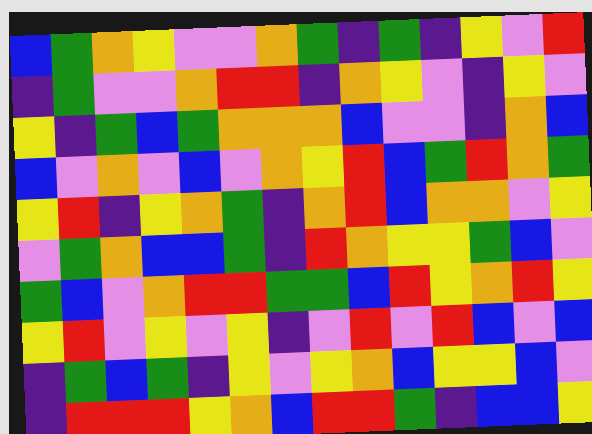[["blue", "green", "orange", "yellow", "violet", "violet", "orange", "green", "indigo", "green", "indigo", "yellow", "violet", "red"], ["indigo", "green", "violet", "violet", "orange", "red", "red", "indigo", "orange", "yellow", "violet", "indigo", "yellow", "violet"], ["yellow", "indigo", "green", "blue", "green", "orange", "orange", "orange", "blue", "violet", "violet", "indigo", "orange", "blue"], ["blue", "violet", "orange", "violet", "blue", "violet", "orange", "yellow", "red", "blue", "green", "red", "orange", "green"], ["yellow", "red", "indigo", "yellow", "orange", "green", "indigo", "orange", "red", "blue", "orange", "orange", "violet", "yellow"], ["violet", "green", "orange", "blue", "blue", "green", "indigo", "red", "orange", "yellow", "yellow", "green", "blue", "violet"], ["green", "blue", "violet", "orange", "red", "red", "green", "green", "blue", "red", "yellow", "orange", "red", "yellow"], ["yellow", "red", "violet", "yellow", "violet", "yellow", "indigo", "violet", "red", "violet", "red", "blue", "violet", "blue"], ["indigo", "green", "blue", "green", "indigo", "yellow", "violet", "yellow", "orange", "blue", "yellow", "yellow", "blue", "violet"], ["indigo", "red", "red", "red", "yellow", "orange", "blue", "red", "red", "green", "indigo", "blue", "blue", "yellow"]]